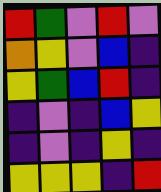[["red", "green", "violet", "red", "violet"], ["orange", "yellow", "violet", "blue", "indigo"], ["yellow", "green", "blue", "red", "indigo"], ["indigo", "violet", "indigo", "blue", "yellow"], ["indigo", "violet", "indigo", "yellow", "indigo"], ["yellow", "yellow", "yellow", "indigo", "red"]]